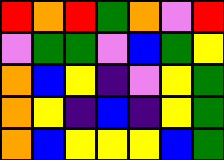[["red", "orange", "red", "green", "orange", "violet", "red"], ["violet", "green", "green", "violet", "blue", "green", "yellow"], ["orange", "blue", "yellow", "indigo", "violet", "yellow", "green"], ["orange", "yellow", "indigo", "blue", "indigo", "yellow", "green"], ["orange", "blue", "yellow", "yellow", "yellow", "blue", "green"]]